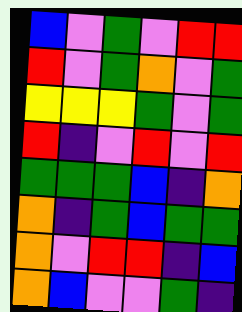[["blue", "violet", "green", "violet", "red", "red"], ["red", "violet", "green", "orange", "violet", "green"], ["yellow", "yellow", "yellow", "green", "violet", "green"], ["red", "indigo", "violet", "red", "violet", "red"], ["green", "green", "green", "blue", "indigo", "orange"], ["orange", "indigo", "green", "blue", "green", "green"], ["orange", "violet", "red", "red", "indigo", "blue"], ["orange", "blue", "violet", "violet", "green", "indigo"]]